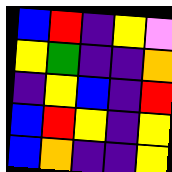[["blue", "red", "indigo", "yellow", "violet"], ["yellow", "green", "indigo", "indigo", "orange"], ["indigo", "yellow", "blue", "indigo", "red"], ["blue", "red", "yellow", "indigo", "yellow"], ["blue", "orange", "indigo", "indigo", "yellow"]]